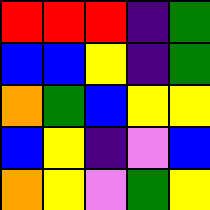[["red", "red", "red", "indigo", "green"], ["blue", "blue", "yellow", "indigo", "green"], ["orange", "green", "blue", "yellow", "yellow"], ["blue", "yellow", "indigo", "violet", "blue"], ["orange", "yellow", "violet", "green", "yellow"]]